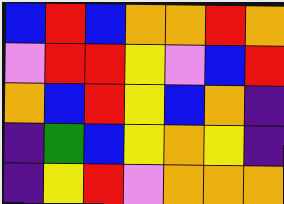[["blue", "red", "blue", "orange", "orange", "red", "orange"], ["violet", "red", "red", "yellow", "violet", "blue", "red"], ["orange", "blue", "red", "yellow", "blue", "orange", "indigo"], ["indigo", "green", "blue", "yellow", "orange", "yellow", "indigo"], ["indigo", "yellow", "red", "violet", "orange", "orange", "orange"]]